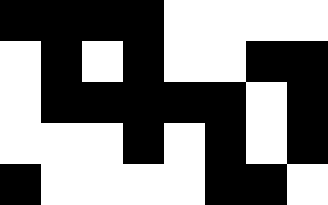[["black", "black", "black", "black", "white", "white", "white", "white"], ["white", "black", "white", "black", "white", "white", "black", "black"], ["white", "black", "black", "black", "black", "black", "white", "black"], ["white", "white", "white", "black", "white", "black", "white", "black"], ["black", "white", "white", "white", "white", "black", "black", "white"]]